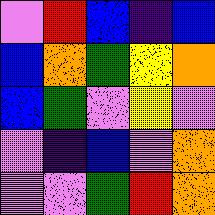[["violet", "red", "blue", "indigo", "blue"], ["blue", "orange", "green", "yellow", "orange"], ["blue", "green", "violet", "yellow", "violet"], ["violet", "indigo", "blue", "violet", "orange"], ["violet", "violet", "green", "red", "orange"]]